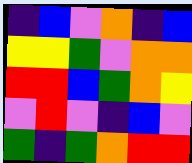[["indigo", "blue", "violet", "orange", "indigo", "blue"], ["yellow", "yellow", "green", "violet", "orange", "orange"], ["red", "red", "blue", "green", "orange", "yellow"], ["violet", "red", "violet", "indigo", "blue", "violet"], ["green", "indigo", "green", "orange", "red", "red"]]